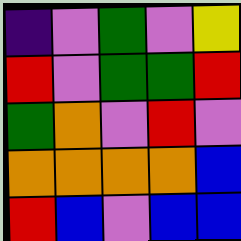[["indigo", "violet", "green", "violet", "yellow"], ["red", "violet", "green", "green", "red"], ["green", "orange", "violet", "red", "violet"], ["orange", "orange", "orange", "orange", "blue"], ["red", "blue", "violet", "blue", "blue"]]